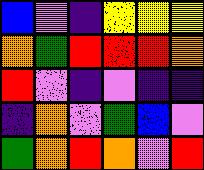[["blue", "violet", "indigo", "yellow", "yellow", "yellow"], ["orange", "green", "red", "red", "red", "orange"], ["red", "violet", "indigo", "violet", "indigo", "indigo"], ["indigo", "orange", "violet", "green", "blue", "violet"], ["green", "orange", "red", "orange", "violet", "red"]]